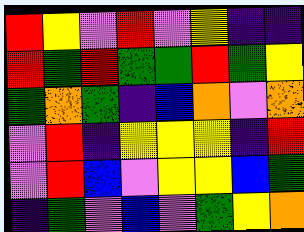[["red", "yellow", "violet", "red", "violet", "yellow", "indigo", "indigo"], ["red", "green", "red", "green", "green", "red", "green", "yellow"], ["green", "orange", "green", "indigo", "blue", "orange", "violet", "orange"], ["violet", "red", "indigo", "yellow", "yellow", "yellow", "indigo", "red"], ["violet", "red", "blue", "violet", "yellow", "yellow", "blue", "green"], ["indigo", "green", "violet", "blue", "violet", "green", "yellow", "orange"]]